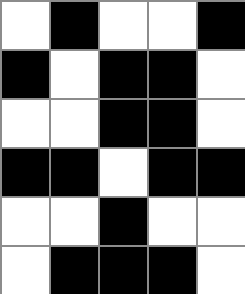[["white", "black", "white", "white", "black"], ["black", "white", "black", "black", "white"], ["white", "white", "black", "black", "white"], ["black", "black", "white", "black", "black"], ["white", "white", "black", "white", "white"], ["white", "black", "black", "black", "white"]]